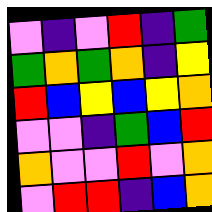[["violet", "indigo", "violet", "red", "indigo", "green"], ["green", "orange", "green", "orange", "indigo", "yellow"], ["red", "blue", "yellow", "blue", "yellow", "orange"], ["violet", "violet", "indigo", "green", "blue", "red"], ["orange", "violet", "violet", "red", "violet", "orange"], ["violet", "red", "red", "indigo", "blue", "orange"]]